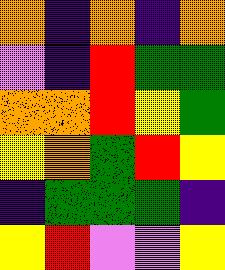[["orange", "indigo", "orange", "indigo", "orange"], ["violet", "indigo", "red", "green", "green"], ["orange", "orange", "red", "yellow", "green"], ["yellow", "orange", "green", "red", "yellow"], ["indigo", "green", "green", "green", "indigo"], ["yellow", "red", "violet", "violet", "yellow"]]